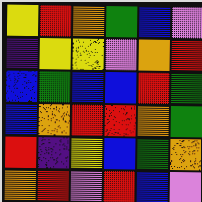[["yellow", "red", "orange", "green", "blue", "violet"], ["indigo", "yellow", "yellow", "violet", "orange", "red"], ["blue", "green", "blue", "blue", "red", "green"], ["blue", "orange", "red", "red", "orange", "green"], ["red", "indigo", "yellow", "blue", "green", "orange"], ["orange", "red", "violet", "red", "blue", "violet"]]